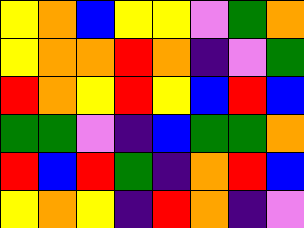[["yellow", "orange", "blue", "yellow", "yellow", "violet", "green", "orange"], ["yellow", "orange", "orange", "red", "orange", "indigo", "violet", "green"], ["red", "orange", "yellow", "red", "yellow", "blue", "red", "blue"], ["green", "green", "violet", "indigo", "blue", "green", "green", "orange"], ["red", "blue", "red", "green", "indigo", "orange", "red", "blue"], ["yellow", "orange", "yellow", "indigo", "red", "orange", "indigo", "violet"]]